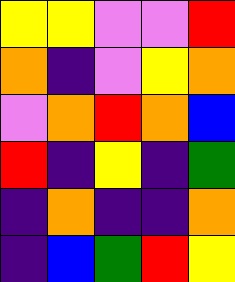[["yellow", "yellow", "violet", "violet", "red"], ["orange", "indigo", "violet", "yellow", "orange"], ["violet", "orange", "red", "orange", "blue"], ["red", "indigo", "yellow", "indigo", "green"], ["indigo", "orange", "indigo", "indigo", "orange"], ["indigo", "blue", "green", "red", "yellow"]]